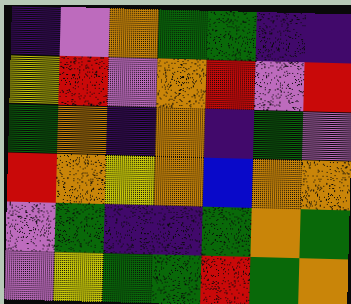[["indigo", "violet", "orange", "green", "green", "indigo", "indigo"], ["yellow", "red", "violet", "orange", "red", "violet", "red"], ["green", "orange", "indigo", "orange", "indigo", "green", "violet"], ["red", "orange", "yellow", "orange", "blue", "orange", "orange"], ["violet", "green", "indigo", "indigo", "green", "orange", "green"], ["violet", "yellow", "green", "green", "red", "green", "orange"]]